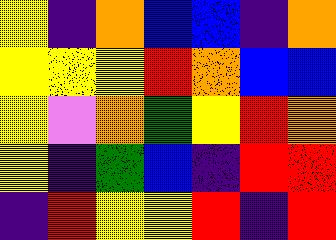[["yellow", "indigo", "orange", "blue", "blue", "indigo", "orange"], ["yellow", "yellow", "yellow", "red", "orange", "blue", "blue"], ["yellow", "violet", "orange", "green", "yellow", "red", "orange"], ["yellow", "indigo", "green", "blue", "indigo", "red", "red"], ["indigo", "red", "yellow", "yellow", "red", "indigo", "red"]]